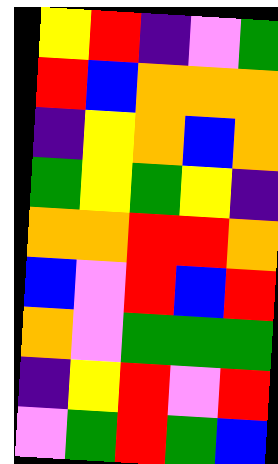[["yellow", "red", "indigo", "violet", "green"], ["red", "blue", "orange", "orange", "orange"], ["indigo", "yellow", "orange", "blue", "orange"], ["green", "yellow", "green", "yellow", "indigo"], ["orange", "orange", "red", "red", "orange"], ["blue", "violet", "red", "blue", "red"], ["orange", "violet", "green", "green", "green"], ["indigo", "yellow", "red", "violet", "red"], ["violet", "green", "red", "green", "blue"]]